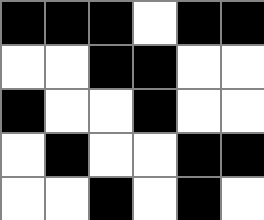[["black", "black", "black", "white", "black", "black"], ["white", "white", "black", "black", "white", "white"], ["black", "white", "white", "black", "white", "white"], ["white", "black", "white", "white", "black", "black"], ["white", "white", "black", "white", "black", "white"]]